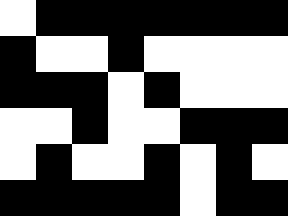[["white", "black", "black", "black", "black", "black", "black", "black"], ["black", "white", "white", "black", "white", "white", "white", "white"], ["black", "black", "black", "white", "black", "white", "white", "white"], ["white", "white", "black", "white", "white", "black", "black", "black"], ["white", "black", "white", "white", "black", "white", "black", "white"], ["black", "black", "black", "black", "black", "white", "black", "black"]]